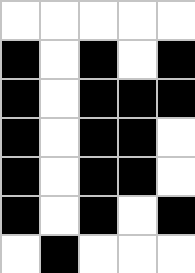[["white", "white", "white", "white", "white"], ["black", "white", "black", "white", "black"], ["black", "white", "black", "black", "black"], ["black", "white", "black", "black", "white"], ["black", "white", "black", "black", "white"], ["black", "white", "black", "white", "black"], ["white", "black", "white", "white", "white"]]